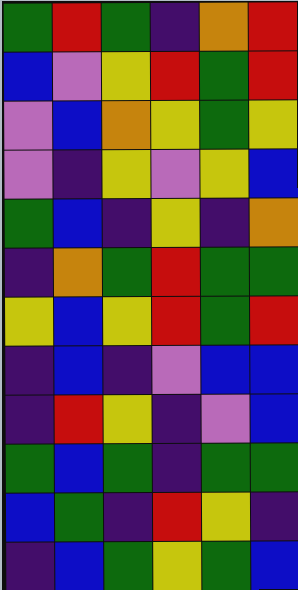[["green", "red", "green", "indigo", "orange", "red"], ["blue", "violet", "yellow", "red", "green", "red"], ["violet", "blue", "orange", "yellow", "green", "yellow"], ["violet", "indigo", "yellow", "violet", "yellow", "blue"], ["green", "blue", "indigo", "yellow", "indigo", "orange"], ["indigo", "orange", "green", "red", "green", "green"], ["yellow", "blue", "yellow", "red", "green", "red"], ["indigo", "blue", "indigo", "violet", "blue", "blue"], ["indigo", "red", "yellow", "indigo", "violet", "blue"], ["green", "blue", "green", "indigo", "green", "green"], ["blue", "green", "indigo", "red", "yellow", "indigo"], ["indigo", "blue", "green", "yellow", "green", "blue"]]